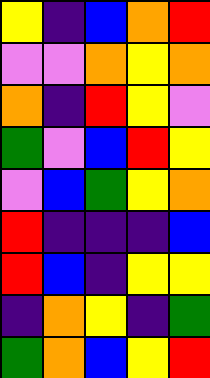[["yellow", "indigo", "blue", "orange", "red"], ["violet", "violet", "orange", "yellow", "orange"], ["orange", "indigo", "red", "yellow", "violet"], ["green", "violet", "blue", "red", "yellow"], ["violet", "blue", "green", "yellow", "orange"], ["red", "indigo", "indigo", "indigo", "blue"], ["red", "blue", "indigo", "yellow", "yellow"], ["indigo", "orange", "yellow", "indigo", "green"], ["green", "orange", "blue", "yellow", "red"]]